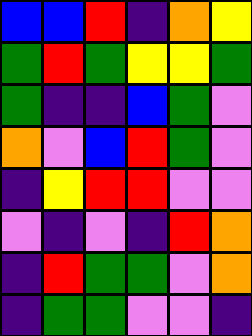[["blue", "blue", "red", "indigo", "orange", "yellow"], ["green", "red", "green", "yellow", "yellow", "green"], ["green", "indigo", "indigo", "blue", "green", "violet"], ["orange", "violet", "blue", "red", "green", "violet"], ["indigo", "yellow", "red", "red", "violet", "violet"], ["violet", "indigo", "violet", "indigo", "red", "orange"], ["indigo", "red", "green", "green", "violet", "orange"], ["indigo", "green", "green", "violet", "violet", "indigo"]]